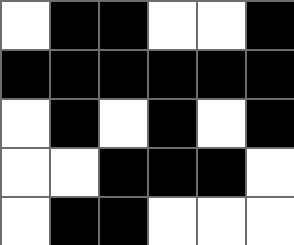[["white", "black", "black", "white", "white", "black"], ["black", "black", "black", "black", "black", "black"], ["white", "black", "white", "black", "white", "black"], ["white", "white", "black", "black", "black", "white"], ["white", "black", "black", "white", "white", "white"]]